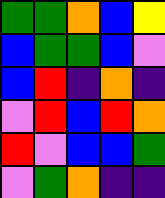[["green", "green", "orange", "blue", "yellow"], ["blue", "green", "green", "blue", "violet"], ["blue", "red", "indigo", "orange", "indigo"], ["violet", "red", "blue", "red", "orange"], ["red", "violet", "blue", "blue", "green"], ["violet", "green", "orange", "indigo", "indigo"]]